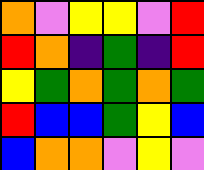[["orange", "violet", "yellow", "yellow", "violet", "red"], ["red", "orange", "indigo", "green", "indigo", "red"], ["yellow", "green", "orange", "green", "orange", "green"], ["red", "blue", "blue", "green", "yellow", "blue"], ["blue", "orange", "orange", "violet", "yellow", "violet"]]